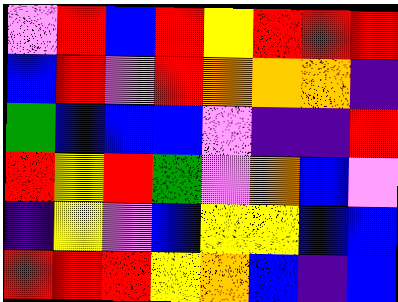[["violet", "red", "blue", "red", "yellow", "red", "red", "red"], ["blue", "red", "violet", "red", "orange", "orange", "orange", "indigo"], ["green", "blue", "blue", "blue", "violet", "indigo", "indigo", "red"], ["red", "yellow", "red", "green", "violet", "orange", "blue", "violet"], ["indigo", "yellow", "violet", "blue", "yellow", "yellow", "blue", "blue"], ["red", "red", "red", "yellow", "orange", "blue", "indigo", "blue"]]